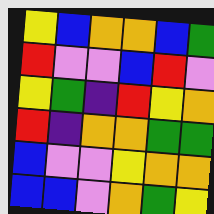[["yellow", "blue", "orange", "orange", "blue", "green"], ["red", "violet", "violet", "blue", "red", "violet"], ["yellow", "green", "indigo", "red", "yellow", "orange"], ["red", "indigo", "orange", "orange", "green", "green"], ["blue", "violet", "violet", "yellow", "orange", "orange"], ["blue", "blue", "violet", "orange", "green", "yellow"]]